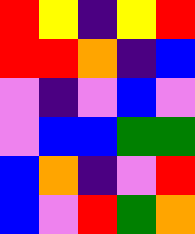[["red", "yellow", "indigo", "yellow", "red"], ["red", "red", "orange", "indigo", "blue"], ["violet", "indigo", "violet", "blue", "violet"], ["violet", "blue", "blue", "green", "green"], ["blue", "orange", "indigo", "violet", "red"], ["blue", "violet", "red", "green", "orange"]]